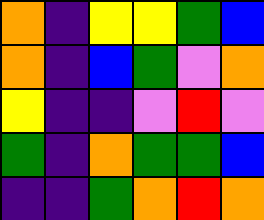[["orange", "indigo", "yellow", "yellow", "green", "blue"], ["orange", "indigo", "blue", "green", "violet", "orange"], ["yellow", "indigo", "indigo", "violet", "red", "violet"], ["green", "indigo", "orange", "green", "green", "blue"], ["indigo", "indigo", "green", "orange", "red", "orange"]]